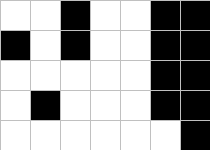[["white", "white", "black", "white", "white", "black", "black"], ["black", "white", "black", "white", "white", "black", "black"], ["white", "white", "white", "white", "white", "black", "black"], ["white", "black", "white", "white", "white", "black", "black"], ["white", "white", "white", "white", "white", "white", "black"]]